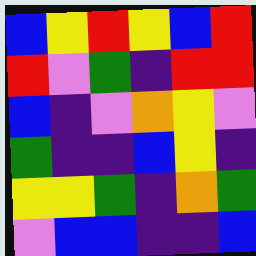[["blue", "yellow", "red", "yellow", "blue", "red"], ["red", "violet", "green", "indigo", "red", "red"], ["blue", "indigo", "violet", "orange", "yellow", "violet"], ["green", "indigo", "indigo", "blue", "yellow", "indigo"], ["yellow", "yellow", "green", "indigo", "orange", "green"], ["violet", "blue", "blue", "indigo", "indigo", "blue"]]